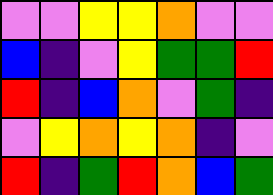[["violet", "violet", "yellow", "yellow", "orange", "violet", "violet"], ["blue", "indigo", "violet", "yellow", "green", "green", "red"], ["red", "indigo", "blue", "orange", "violet", "green", "indigo"], ["violet", "yellow", "orange", "yellow", "orange", "indigo", "violet"], ["red", "indigo", "green", "red", "orange", "blue", "green"]]